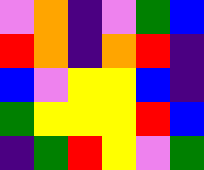[["violet", "orange", "indigo", "violet", "green", "blue"], ["red", "orange", "indigo", "orange", "red", "indigo"], ["blue", "violet", "yellow", "yellow", "blue", "indigo"], ["green", "yellow", "yellow", "yellow", "red", "blue"], ["indigo", "green", "red", "yellow", "violet", "green"]]